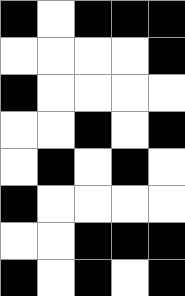[["black", "white", "black", "black", "black"], ["white", "white", "white", "white", "black"], ["black", "white", "white", "white", "white"], ["white", "white", "black", "white", "black"], ["white", "black", "white", "black", "white"], ["black", "white", "white", "white", "white"], ["white", "white", "black", "black", "black"], ["black", "white", "black", "white", "black"]]